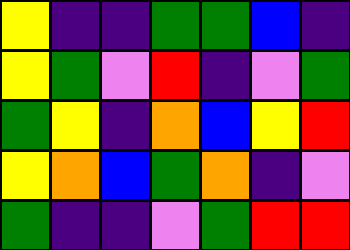[["yellow", "indigo", "indigo", "green", "green", "blue", "indigo"], ["yellow", "green", "violet", "red", "indigo", "violet", "green"], ["green", "yellow", "indigo", "orange", "blue", "yellow", "red"], ["yellow", "orange", "blue", "green", "orange", "indigo", "violet"], ["green", "indigo", "indigo", "violet", "green", "red", "red"]]